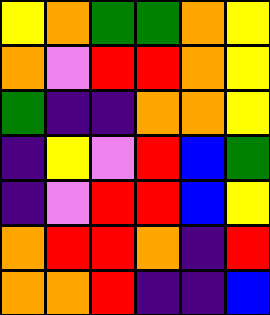[["yellow", "orange", "green", "green", "orange", "yellow"], ["orange", "violet", "red", "red", "orange", "yellow"], ["green", "indigo", "indigo", "orange", "orange", "yellow"], ["indigo", "yellow", "violet", "red", "blue", "green"], ["indigo", "violet", "red", "red", "blue", "yellow"], ["orange", "red", "red", "orange", "indigo", "red"], ["orange", "orange", "red", "indigo", "indigo", "blue"]]